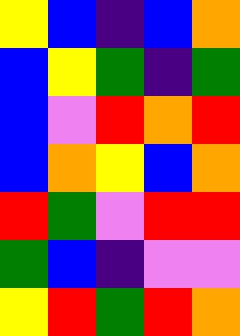[["yellow", "blue", "indigo", "blue", "orange"], ["blue", "yellow", "green", "indigo", "green"], ["blue", "violet", "red", "orange", "red"], ["blue", "orange", "yellow", "blue", "orange"], ["red", "green", "violet", "red", "red"], ["green", "blue", "indigo", "violet", "violet"], ["yellow", "red", "green", "red", "orange"]]